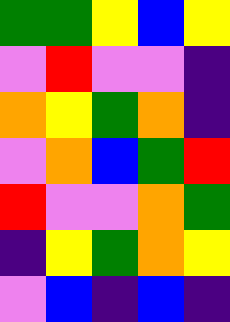[["green", "green", "yellow", "blue", "yellow"], ["violet", "red", "violet", "violet", "indigo"], ["orange", "yellow", "green", "orange", "indigo"], ["violet", "orange", "blue", "green", "red"], ["red", "violet", "violet", "orange", "green"], ["indigo", "yellow", "green", "orange", "yellow"], ["violet", "blue", "indigo", "blue", "indigo"]]